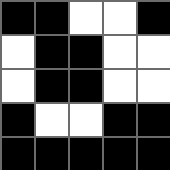[["black", "black", "white", "white", "black"], ["white", "black", "black", "white", "white"], ["white", "black", "black", "white", "white"], ["black", "white", "white", "black", "black"], ["black", "black", "black", "black", "black"]]